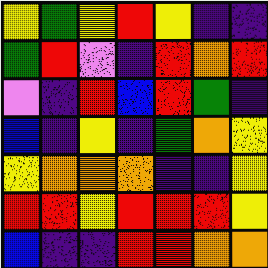[["yellow", "green", "yellow", "red", "yellow", "indigo", "indigo"], ["green", "red", "violet", "indigo", "red", "orange", "red"], ["violet", "indigo", "red", "blue", "red", "green", "indigo"], ["blue", "indigo", "yellow", "indigo", "green", "orange", "yellow"], ["yellow", "orange", "orange", "orange", "indigo", "indigo", "yellow"], ["red", "red", "yellow", "red", "red", "red", "yellow"], ["blue", "indigo", "indigo", "red", "red", "orange", "orange"]]